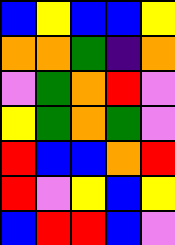[["blue", "yellow", "blue", "blue", "yellow"], ["orange", "orange", "green", "indigo", "orange"], ["violet", "green", "orange", "red", "violet"], ["yellow", "green", "orange", "green", "violet"], ["red", "blue", "blue", "orange", "red"], ["red", "violet", "yellow", "blue", "yellow"], ["blue", "red", "red", "blue", "violet"]]